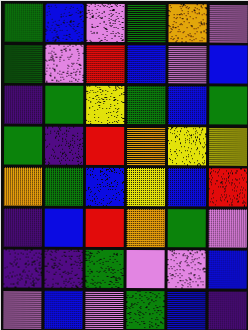[["green", "blue", "violet", "green", "orange", "violet"], ["green", "violet", "red", "blue", "violet", "blue"], ["indigo", "green", "yellow", "green", "blue", "green"], ["green", "indigo", "red", "orange", "yellow", "yellow"], ["orange", "green", "blue", "yellow", "blue", "red"], ["indigo", "blue", "red", "orange", "green", "violet"], ["indigo", "indigo", "green", "violet", "violet", "blue"], ["violet", "blue", "violet", "green", "blue", "indigo"]]